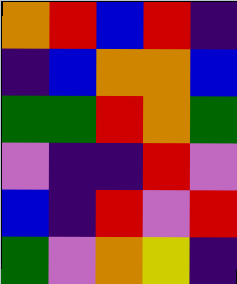[["orange", "red", "blue", "red", "indigo"], ["indigo", "blue", "orange", "orange", "blue"], ["green", "green", "red", "orange", "green"], ["violet", "indigo", "indigo", "red", "violet"], ["blue", "indigo", "red", "violet", "red"], ["green", "violet", "orange", "yellow", "indigo"]]